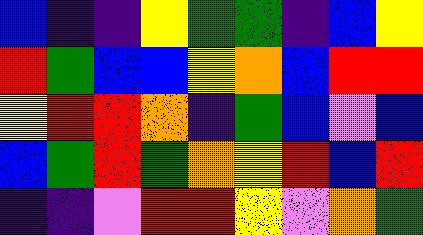[["blue", "indigo", "indigo", "yellow", "green", "green", "indigo", "blue", "yellow"], ["red", "green", "blue", "blue", "yellow", "orange", "blue", "red", "red"], ["yellow", "red", "red", "orange", "indigo", "green", "blue", "violet", "blue"], ["blue", "green", "red", "green", "orange", "yellow", "red", "blue", "red"], ["indigo", "indigo", "violet", "red", "red", "yellow", "violet", "orange", "green"]]